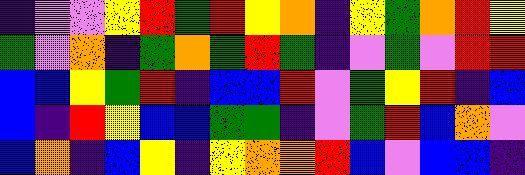[["indigo", "violet", "violet", "yellow", "red", "green", "red", "yellow", "orange", "indigo", "yellow", "green", "orange", "red", "yellow"], ["green", "violet", "orange", "indigo", "green", "orange", "green", "red", "green", "indigo", "violet", "green", "violet", "red", "red"], ["blue", "blue", "yellow", "green", "red", "indigo", "blue", "blue", "red", "violet", "green", "yellow", "red", "indigo", "blue"], ["blue", "indigo", "red", "yellow", "blue", "blue", "green", "green", "indigo", "violet", "green", "red", "blue", "orange", "violet"], ["blue", "orange", "indigo", "blue", "yellow", "indigo", "yellow", "orange", "orange", "red", "blue", "violet", "blue", "blue", "indigo"]]